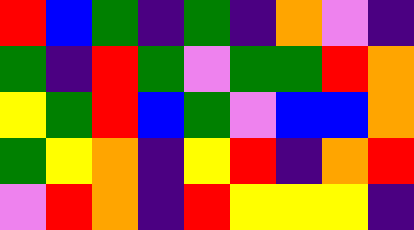[["red", "blue", "green", "indigo", "green", "indigo", "orange", "violet", "indigo"], ["green", "indigo", "red", "green", "violet", "green", "green", "red", "orange"], ["yellow", "green", "red", "blue", "green", "violet", "blue", "blue", "orange"], ["green", "yellow", "orange", "indigo", "yellow", "red", "indigo", "orange", "red"], ["violet", "red", "orange", "indigo", "red", "yellow", "yellow", "yellow", "indigo"]]